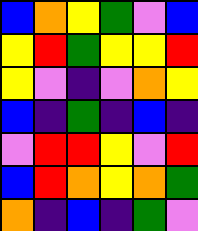[["blue", "orange", "yellow", "green", "violet", "blue"], ["yellow", "red", "green", "yellow", "yellow", "red"], ["yellow", "violet", "indigo", "violet", "orange", "yellow"], ["blue", "indigo", "green", "indigo", "blue", "indigo"], ["violet", "red", "red", "yellow", "violet", "red"], ["blue", "red", "orange", "yellow", "orange", "green"], ["orange", "indigo", "blue", "indigo", "green", "violet"]]